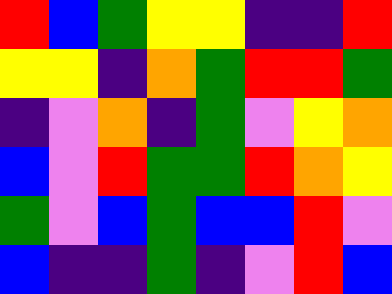[["red", "blue", "green", "yellow", "yellow", "indigo", "indigo", "red"], ["yellow", "yellow", "indigo", "orange", "green", "red", "red", "green"], ["indigo", "violet", "orange", "indigo", "green", "violet", "yellow", "orange"], ["blue", "violet", "red", "green", "green", "red", "orange", "yellow"], ["green", "violet", "blue", "green", "blue", "blue", "red", "violet"], ["blue", "indigo", "indigo", "green", "indigo", "violet", "red", "blue"]]